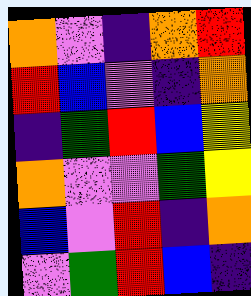[["orange", "violet", "indigo", "orange", "red"], ["red", "blue", "violet", "indigo", "orange"], ["indigo", "green", "red", "blue", "yellow"], ["orange", "violet", "violet", "green", "yellow"], ["blue", "violet", "red", "indigo", "orange"], ["violet", "green", "red", "blue", "indigo"]]